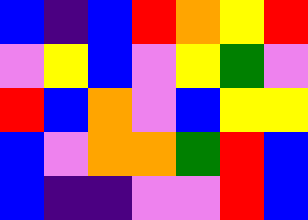[["blue", "indigo", "blue", "red", "orange", "yellow", "red"], ["violet", "yellow", "blue", "violet", "yellow", "green", "violet"], ["red", "blue", "orange", "violet", "blue", "yellow", "yellow"], ["blue", "violet", "orange", "orange", "green", "red", "blue"], ["blue", "indigo", "indigo", "violet", "violet", "red", "blue"]]